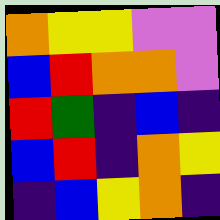[["orange", "yellow", "yellow", "violet", "violet"], ["blue", "red", "orange", "orange", "violet"], ["red", "green", "indigo", "blue", "indigo"], ["blue", "red", "indigo", "orange", "yellow"], ["indigo", "blue", "yellow", "orange", "indigo"]]